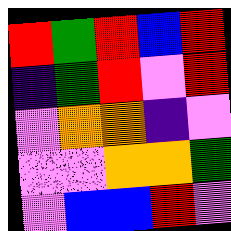[["red", "green", "red", "blue", "red"], ["indigo", "green", "red", "violet", "red"], ["violet", "orange", "orange", "indigo", "violet"], ["violet", "violet", "orange", "orange", "green"], ["violet", "blue", "blue", "red", "violet"]]